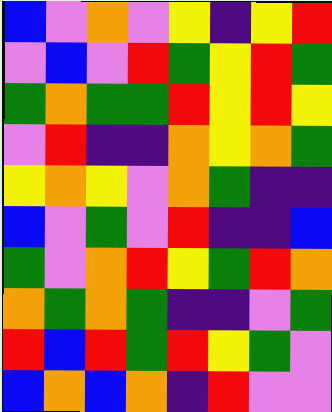[["blue", "violet", "orange", "violet", "yellow", "indigo", "yellow", "red"], ["violet", "blue", "violet", "red", "green", "yellow", "red", "green"], ["green", "orange", "green", "green", "red", "yellow", "red", "yellow"], ["violet", "red", "indigo", "indigo", "orange", "yellow", "orange", "green"], ["yellow", "orange", "yellow", "violet", "orange", "green", "indigo", "indigo"], ["blue", "violet", "green", "violet", "red", "indigo", "indigo", "blue"], ["green", "violet", "orange", "red", "yellow", "green", "red", "orange"], ["orange", "green", "orange", "green", "indigo", "indigo", "violet", "green"], ["red", "blue", "red", "green", "red", "yellow", "green", "violet"], ["blue", "orange", "blue", "orange", "indigo", "red", "violet", "violet"]]